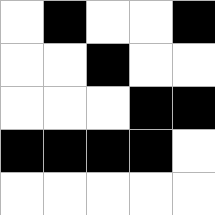[["white", "black", "white", "white", "black"], ["white", "white", "black", "white", "white"], ["white", "white", "white", "black", "black"], ["black", "black", "black", "black", "white"], ["white", "white", "white", "white", "white"]]